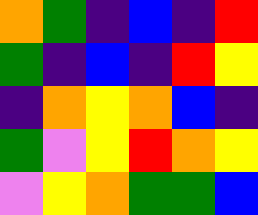[["orange", "green", "indigo", "blue", "indigo", "red"], ["green", "indigo", "blue", "indigo", "red", "yellow"], ["indigo", "orange", "yellow", "orange", "blue", "indigo"], ["green", "violet", "yellow", "red", "orange", "yellow"], ["violet", "yellow", "orange", "green", "green", "blue"]]